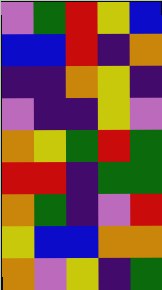[["violet", "green", "red", "yellow", "blue"], ["blue", "blue", "red", "indigo", "orange"], ["indigo", "indigo", "orange", "yellow", "indigo"], ["violet", "indigo", "indigo", "yellow", "violet"], ["orange", "yellow", "green", "red", "green"], ["red", "red", "indigo", "green", "green"], ["orange", "green", "indigo", "violet", "red"], ["yellow", "blue", "blue", "orange", "orange"], ["orange", "violet", "yellow", "indigo", "green"]]